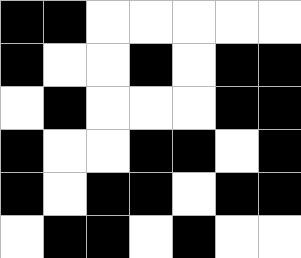[["black", "black", "white", "white", "white", "white", "white"], ["black", "white", "white", "black", "white", "black", "black"], ["white", "black", "white", "white", "white", "black", "black"], ["black", "white", "white", "black", "black", "white", "black"], ["black", "white", "black", "black", "white", "black", "black"], ["white", "black", "black", "white", "black", "white", "white"]]